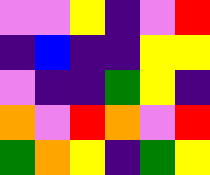[["violet", "violet", "yellow", "indigo", "violet", "red"], ["indigo", "blue", "indigo", "indigo", "yellow", "yellow"], ["violet", "indigo", "indigo", "green", "yellow", "indigo"], ["orange", "violet", "red", "orange", "violet", "red"], ["green", "orange", "yellow", "indigo", "green", "yellow"]]